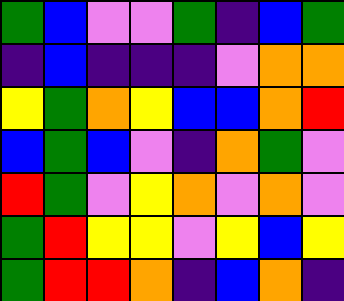[["green", "blue", "violet", "violet", "green", "indigo", "blue", "green"], ["indigo", "blue", "indigo", "indigo", "indigo", "violet", "orange", "orange"], ["yellow", "green", "orange", "yellow", "blue", "blue", "orange", "red"], ["blue", "green", "blue", "violet", "indigo", "orange", "green", "violet"], ["red", "green", "violet", "yellow", "orange", "violet", "orange", "violet"], ["green", "red", "yellow", "yellow", "violet", "yellow", "blue", "yellow"], ["green", "red", "red", "orange", "indigo", "blue", "orange", "indigo"]]